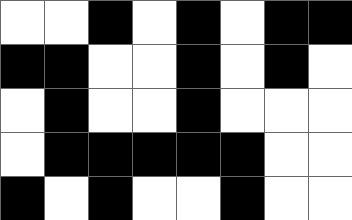[["white", "white", "black", "white", "black", "white", "black", "black"], ["black", "black", "white", "white", "black", "white", "black", "white"], ["white", "black", "white", "white", "black", "white", "white", "white"], ["white", "black", "black", "black", "black", "black", "white", "white"], ["black", "white", "black", "white", "white", "black", "white", "white"]]